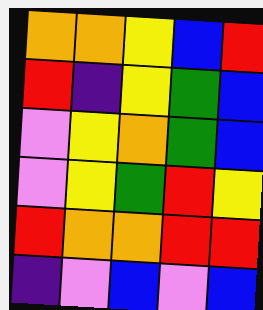[["orange", "orange", "yellow", "blue", "red"], ["red", "indigo", "yellow", "green", "blue"], ["violet", "yellow", "orange", "green", "blue"], ["violet", "yellow", "green", "red", "yellow"], ["red", "orange", "orange", "red", "red"], ["indigo", "violet", "blue", "violet", "blue"]]